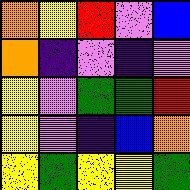[["orange", "yellow", "red", "violet", "blue"], ["orange", "indigo", "violet", "indigo", "violet"], ["yellow", "violet", "green", "green", "red"], ["yellow", "violet", "indigo", "blue", "orange"], ["yellow", "green", "yellow", "yellow", "green"]]